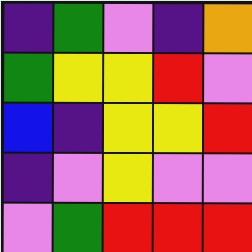[["indigo", "green", "violet", "indigo", "orange"], ["green", "yellow", "yellow", "red", "violet"], ["blue", "indigo", "yellow", "yellow", "red"], ["indigo", "violet", "yellow", "violet", "violet"], ["violet", "green", "red", "red", "red"]]